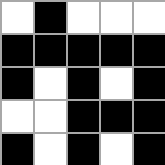[["white", "black", "white", "white", "white"], ["black", "black", "black", "black", "black"], ["black", "white", "black", "white", "black"], ["white", "white", "black", "black", "black"], ["black", "white", "black", "white", "black"]]